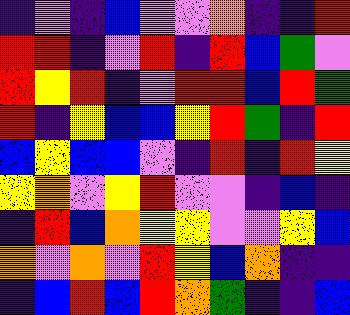[["indigo", "violet", "indigo", "blue", "violet", "violet", "orange", "indigo", "indigo", "red"], ["red", "red", "indigo", "violet", "red", "indigo", "red", "blue", "green", "violet"], ["red", "yellow", "red", "indigo", "violet", "red", "red", "blue", "red", "green"], ["red", "indigo", "yellow", "blue", "blue", "yellow", "red", "green", "indigo", "red"], ["blue", "yellow", "blue", "blue", "violet", "indigo", "red", "indigo", "red", "yellow"], ["yellow", "orange", "violet", "yellow", "red", "violet", "violet", "indigo", "blue", "indigo"], ["indigo", "red", "blue", "orange", "yellow", "yellow", "violet", "violet", "yellow", "blue"], ["orange", "violet", "orange", "violet", "red", "yellow", "blue", "orange", "indigo", "indigo"], ["indigo", "blue", "red", "blue", "red", "orange", "green", "indigo", "indigo", "blue"]]